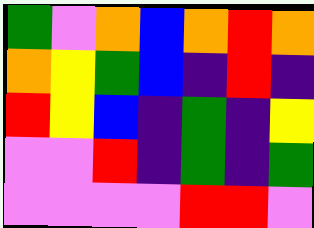[["green", "violet", "orange", "blue", "orange", "red", "orange"], ["orange", "yellow", "green", "blue", "indigo", "red", "indigo"], ["red", "yellow", "blue", "indigo", "green", "indigo", "yellow"], ["violet", "violet", "red", "indigo", "green", "indigo", "green"], ["violet", "violet", "violet", "violet", "red", "red", "violet"]]